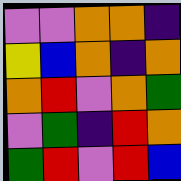[["violet", "violet", "orange", "orange", "indigo"], ["yellow", "blue", "orange", "indigo", "orange"], ["orange", "red", "violet", "orange", "green"], ["violet", "green", "indigo", "red", "orange"], ["green", "red", "violet", "red", "blue"]]